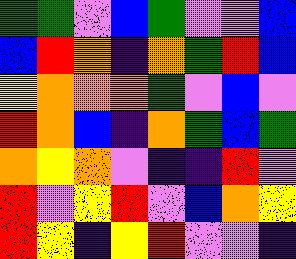[["green", "green", "violet", "blue", "green", "violet", "violet", "blue"], ["blue", "red", "orange", "indigo", "orange", "green", "red", "blue"], ["yellow", "orange", "orange", "orange", "green", "violet", "blue", "violet"], ["red", "orange", "blue", "indigo", "orange", "green", "blue", "green"], ["orange", "yellow", "orange", "violet", "indigo", "indigo", "red", "violet"], ["red", "violet", "yellow", "red", "violet", "blue", "orange", "yellow"], ["red", "yellow", "indigo", "yellow", "red", "violet", "violet", "indigo"]]